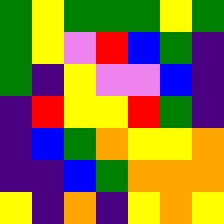[["green", "yellow", "green", "green", "green", "yellow", "green"], ["green", "yellow", "violet", "red", "blue", "green", "indigo"], ["green", "indigo", "yellow", "violet", "violet", "blue", "indigo"], ["indigo", "red", "yellow", "yellow", "red", "green", "indigo"], ["indigo", "blue", "green", "orange", "yellow", "yellow", "orange"], ["indigo", "indigo", "blue", "green", "orange", "orange", "orange"], ["yellow", "indigo", "orange", "indigo", "yellow", "orange", "yellow"]]